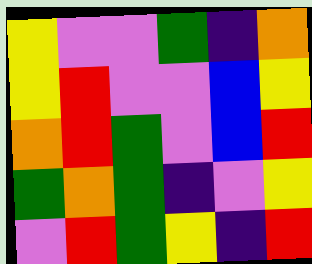[["yellow", "violet", "violet", "green", "indigo", "orange"], ["yellow", "red", "violet", "violet", "blue", "yellow"], ["orange", "red", "green", "violet", "blue", "red"], ["green", "orange", "green", "indigo", "violet", "yellow"], ["violet", "red", "green", "yellow", "indigo", "red"]]